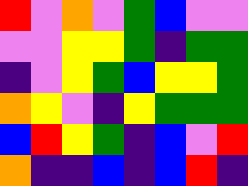[["red", "violet", "orange", "violet", "green", "blue", "violet", "violet"], ["violet", "violet", "yellow", "yellow", "green", "indigo", "green", "green"], ["indigo", "violet", "yellow", "green", "blue", "yellow", "yellow", "green"], ["orange", "yellow", "violet", "indigo", "yellow", "green", "green", "green"], ["blue", "red", "yellow", "green", "indigo", "blue", "violet", "red"], ["orange", "indigo", "indigo", "blue", "indigo", "blue", "red", "indigo"]]